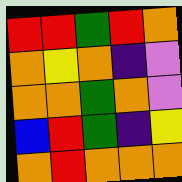[["red", "red", "green", "red", "orange"], ["orange", "yellow", "orange", "indigo", "violet"], ["orange", "orange", "green", "orange", "violet"], ["blue", "red", "green", "indigo", "yellow"], ["orange", "red", "orange", "orange", "orange"]]